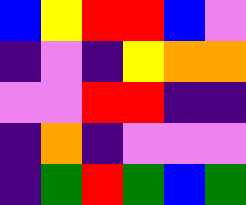[["blue", "yellow", "red", "red", "blue", "violet"], ["indigo", "violet", "indigo", "yellow", "orange", "orange"], ["violet", "violet", "red", "red", "indigo", "indigo"], ["indigo", "orange", "indigo", "violet", "violet", "violet"], ["indigo", "green", "red", "green", "blue", "green"]]